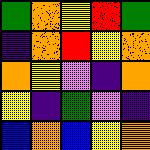[["green", "orange", "yellow", "red", "green"], ["indigo", "orange", "red", "yellow", "orange"], ["orange", "yellow", "violet", "indigo", "orange"], ["yellow", "indigo", "green", "violet", "indigo"], ["blue", "orange", "blue", "yellow", "orange"]]